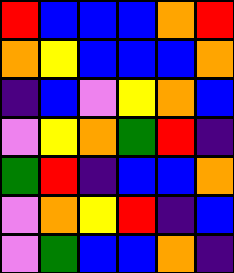[["red", "blue", "blue", "blue", "orange", "red"], ["orange", "yellow", "blue", "blue", "blue", "orange"], ["indigo", "blue", "violet", "yellow", "orange", "blue"], ["violet", "yellow", "orange", "green", "red", "indigo"], ["green", "red", "indigo", "blue", "blue", "orange"], ["violet", "orange", "yellow", "red", "indigo", "blue"], ["violet", "green", "blue", "blue", "orange", "indigo"]]